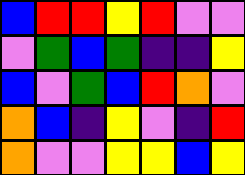[["blue", "red", "red", "yellow", "red", "violet", "violet"], ["violet", "green", "blue", "green", "indigo", "indigo", "yellow"], ["blue", "violet", "green", "blue", "red", "orange", "violet"], ["orange", "blue", "indigo", "yellow", "violet", "indigo", "red"], ["orange", "violet", "violet", "yellow", "yellow", "blue", "yellow"]]